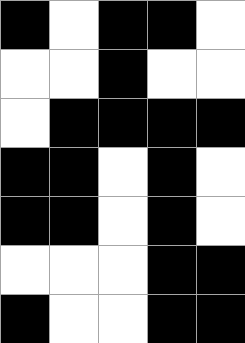[["black", "white", "black", "black", "white"], ["white", "white", "black", "white", "white"], ["white", "black", "black", "black", "black"], ["black", "black", "white", "black", "white"], ["black", "black", "white", "black", "white"], ["white", "white", "white", "black", "black"], ["black", "white", "white", "black", "black"]]